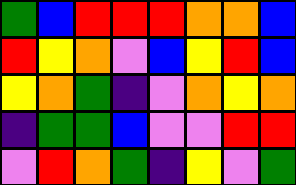[["green", "blue", "red", "red", "red", "orange", "orange", "blue"], ["red", "yellow", "orange", "violet", "blue", "yellow", "red", "blue"], ["yellow", "orange", "green", "indigo", "violet", "orange", "yellow", "orange"], ["indigo", "green", "green", "blue", "violet", "violet", "red", "red"], ["violet", "red", "orange", "green", "indigo", "yellow", "violet", "green"]]